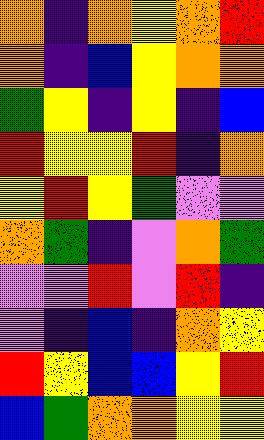[["orange", "indigo", "orange", "yellow", "orange", "red"], ["orange", "indigo", "blue", "yellow", "orange", "orange"], ["green", "yellow", "indigo", "yellow", "indigo", "blue"], ["red", "yellow", "yellow", "red", "indigo", "orange"], ["yellow", "red", "yellow", "green", "violet", "violet"], ["orange", "green", "indigo", "violet", "orange", "green"], ["violet", "violet", "red", "violet", "red", "indigo"], ["violet", "indigo", "blue", "indigo", "orange", "yellow"], ["red", "yellow", "blue", "blue", "yellow", "red"], ["blue", "green", "orange", "orange", "yellow", "yellow"]]